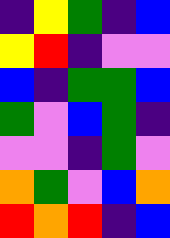[["indigo", "yellow", "green", "indigo", "blue"], ["yellow", "red", "indigo", "violet", "violet"], ["blue", "indigo", "green", "green", "blue"], ["green", "violet", "blue", "green", "indigo"], ["violet", "violet", "indigo", "green", "violet"], ["orange", "green", "violet", "blue", "orange"], ["red", "orange", "red", "indigo", "blue"]]